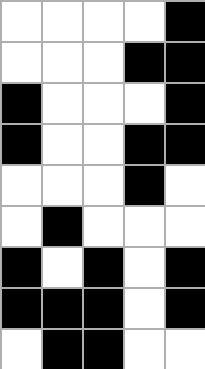[["white", "white", "white", "white", "black"], ["white", "white", "white", "black", "black"], ["black", "white", "white", "white", "black"], ["black", "white", "white", "black", "black"], ["white", "white", "white", "black", "white"], ["white", "black", "white", "white", "white"], ["black", "white", "black", "white", "black"], ["black", "black", "black", "white", "black"], ["white", "black", "black", "white", "white"]]